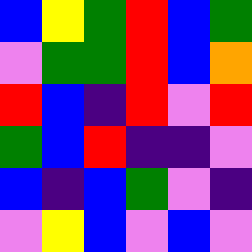[["blue", "yellow", "green", "red", "blue", "green"], ["violet", "green", "green", "red", "blue", "orange"], ["red", "blue", "indigo", "red", "violet", "red"], ["green", "blue", "red", "indigo", "indigo", "violet"], ["blue", "indigo", "blue", "green", "violet", "indigo"], ["violet", "yellow", "blue", "violet", "blue", "violet"]]